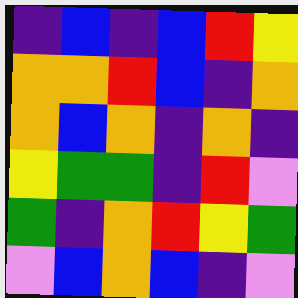[["indigo", "blue", "indigo", "blue", "red", "yellow"], ["orange", "orange", "red", "blue", "indigo", "orange"], ["orange", "blue", "orange", "indigo", "orange", "indigo"], ["yellow", "green", "green", "indigo", "red", "violet"], ["green", "indigo", "orange", "red", "yellow", "green"], ["violet", "blue", "orange", "blue", "indigo", "violet"]]